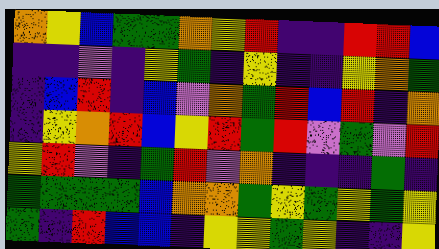[["orange", "yellow", "blue", "green", "green", "orange", "yellow", "red", "indigo", "indigo", "red", "red", "blue"], ["indigo", "indigo", "violet", "indigo", "yellow", "green", "indigo", "yellow", "indigo", "indigo", "yellow", "orange", "green"], ["indigo", "blue", "red", "indigo", "blue", "violet", "orange", "green", "red", "blue", "red", "indigo", "orange"], ["indigo", "yellow", "orange", "red", "blue", "yellow", "red", "green", "red", "violet", "green", "violet", "red"], ["yellow", "red", "violet", "indigo", "green", "red", "violet", "orange", "indigo", "indigo", "indigo", "green", "indigo"], ["green", "green", "green", "green", "blue", "orange", "orange", "green", "yellow", "green", "yellow", "green", "yellow"], ["green", "indigo", "red", "blue", "blue", "indigo", "yellow", "yellow", "green", "yellow", "indigo", "indigo", "yellow"]]